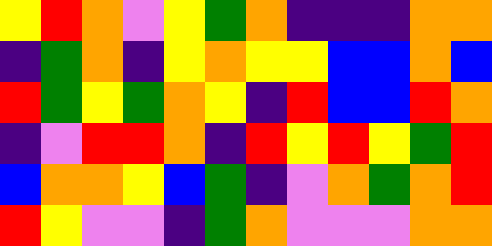[["yellow", "red", "orange", "violet", "yellow", "green", "orange", "indigo", "indigo", "indigo", "orange", "orange"], ["indigo", "green", "orange", "indigo", "yellow", "orange", "yellow", "yellow", "blue", "blue", "orange", "blue"], ["red", "green", "yellow", "green", "orange", "yellow", "indigo", "red", "blue", "blue", "red", "orange"], ["indigo", "violet", "red", "red", "orange", "indigo", "red", "yellow", "red", "yellow", "green", "red"], ["blue", "orange", "orange", "yellow", "blue", "green", "indigo", "violet", "orange", "green", "orange", "red"], ["red", "yellow", "violet", "violet", "indigo", "green", "orange", "violet", "violet", "violet", "orange", "orange"]]